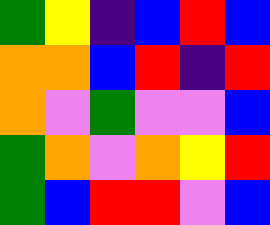[["green", "yellow", "indigo", "blue", "red", "blue"], ["orange", "orange", "blue", "red", "indigo", "red"], ["orange", "violet", "green", "violet", "violet", "blue"], ["green", "orange", "violet", "orange", "yellow", "red"], ["green", "blue", "red", "red", "violet", "blue"]]